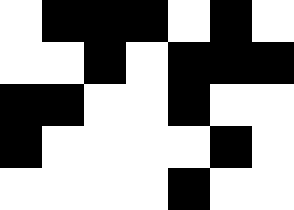[["white", "black", "black", "black", "white", "black", "white"], ["white", "white", "black", "white", "black", "black", "black"], ["black", "black", "white", "white", "black", "white", "white"], ["black", "white", "white", "white", "white", "black", "white"], ["white", "white", "white", "white", "black", "white", "white"]]